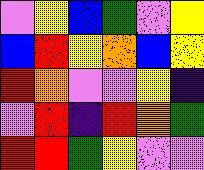[["violet", "yellow", "blue", "green", "violet", "yellow"], ["blue", "red", "yellow", "orange", "blue", "yellow"], ["red", "orange", "violet", "violet", "yellow", "indigo"], ["violet", "red", "indigo", "red", "orange", "green"], ["red", "red", "green", "yellow", "violet", "violet"]]